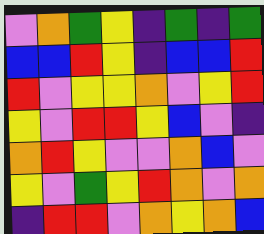[["violet", "orange", "green", "yellow", "indigo", "green", "indigo", "green"], ["blue", "blue", "red", "yellow", "indigo", "blue", "blue", "red"], ["red", "violet", "yellow", "yellow", "orange", "violet", "yellow", "red"], ["yellow", "violet", "red", "red", "yellow", "blue", "violet", "indigo"], ["orange", "red", "yellow", "violet", "violet", "orange", "blue", "violet"], ["yellow", "violet", "green", "yellow", "red", "orange", "violet", "orange"], ["indigo", "red", "red", "violet", "orange", "yellow", "orange", "blue"]]